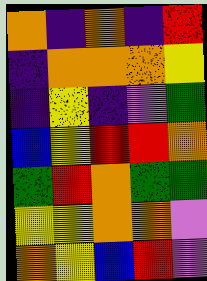[["orange", "indigo", "orange", "indigo", "red"], ["indigo", "orange", "orange", "orange", "yellow"], ["indigo", "yellow", "indigo", "violet", "green"], ["blue", "yellow", "red", "red", "orange"], ["green", "red", "orange", "green", "green"], ["yellow", "yellow", "orange", "orange", "violet"], ["orange", "yellow", "blue", "red", "violet"]]